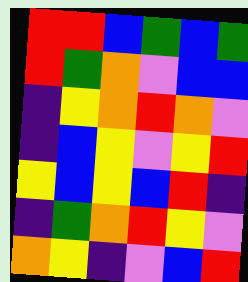[["red", "red", "blue", "green", "blue", "green"], ["red", "green", "orange", "violet", "blue", "blue"], ["indigo", "yellow", "orange", "red", "orange", "violet"], ["indigo", "blue", "yellow", "violet", "yellow", "red"], ["yellow", "blue", "yellow", "blue", "red", "indigo"], ["indigo", "green", "orange", "red", "yellow", "violet"], ["orange", "yellow", "indigo", "violet", "blue", "red"]]